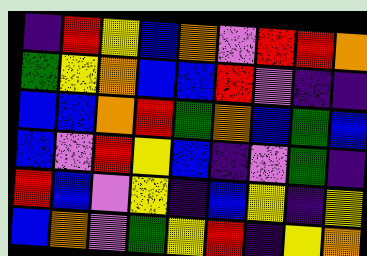[["indigo", "red", "yellow", "blue", "orange", "violet", "red", "red", "orange"], ["green", "yellow", "orange", "blue", "blue", "red", "violet", "indigo", "indigo"], ["blue", "blue", "orange", "red", "green", "orange", "blue", "green", "blue"], ["blue", "violet", "red", "yellow", "blue", "indigo", "violet", "green", "indigo"], ["red", "blue", "violet", "yellow", "indigo", "blue", "yellow", "indigo", "yellow"], ["blue", "orange", "violet", "green", "yellow", "red", "indigo", "yellow", "orange"]]